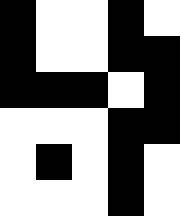[["black", "white", "white", "black", "white"], ["black", "white", "white", "black", "black"], ["black", "black", "black", "white", "black"], ["white", "white", "white", "black", "black"], ["white", "black", "white", "black", "white"], ["white", "white", "white", "black", "white"]]